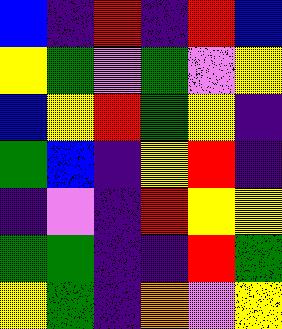[["blue", "indigo", "red", "indigo", "red", "blue"], ["yellow", "green", "violet", "green", "violet", "yellow"], ["blue", "yellow", "red", "green", "yellow", "indigo"], ["green", "blue", "indigo", "yellow", "red", "indigo"], ["indigo", "violet", "indigo", "red", "yellow", "yellow"], ["green", "green", "indigo", "indigo", "red", "green"], ["yellow", "green", "indigo", "orange", "violet", "yellow"]]